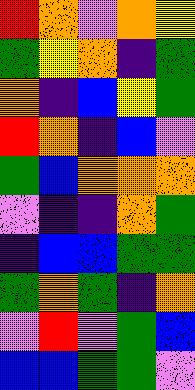[["red", "orange", "violet", "orange", "yellow"], ["green", "yellow", "orange", "indigo", "green"], ["orange", "indigo", "blue", "yellow", "green"], ["red", "orange", "indigo", "blue", "violet"], ["green", "blue", "orange", "orange", "orange"], ["violet", "indigo", "indigo", "orange", "green"], ["indigo", "blue", "blue", "green", "green"], ["green", "orange", "green", "indigo", "orange"], ["violet", "red", "violet", "green", "blue"], ["blue", "blue", "green", "green", "violet"]]